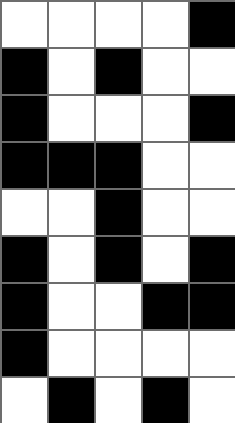[["white", "white", "white", "white", "black"], ["black", "white", "black", "white", "white"], ["black", "white", "white", "white", "black"], ["black", "black", "black", "white", "white"], ["white", "white", "black", "white", "white"], ["black", "white", "black", "white", "black"], ["black", "white", "white", "black", "black"], ["black", "white", "white", "white", "white"], ["white", "black", "white", "black", "white"]]